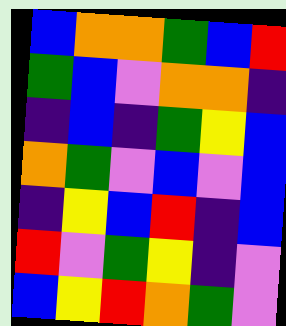[["blue", "orange", "orange", "green", "blue", "red"], ["green", "blue", "violet", "orange", "orange", "indigo"], ["indigo", "blue", "indigo", "green", "yellow", "blue"], ["orange", "green", "violet", "blue", "violet", "blue"], ["indigo", "yellow", "blue", "red", "indigo", "blue"], ["red", "violet", "green", "yellow", "indigo", "violet"], ["blue", "yellow", "red", "orange", "green", "violet"]]